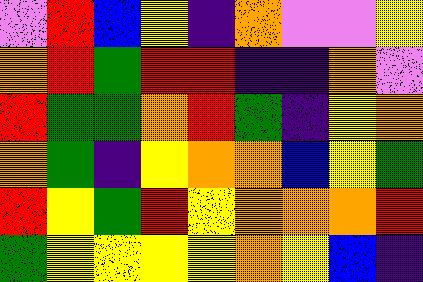[["violet", "red", "blue", "yellow", "indigo", "orange", "violet", "violet", "yellow"], ["orange", "red", "green", "red", "red", "indigo", "indigo", "orange", "violet"], ["red", "green", "green", "orange", "red", "green", "indigo", "yellow", "orange"], ["orange", "green", "indigo", "yellow", "orange", "orange", "blue", "yellow", "green"], ["red", "yellow", "green", "red", "yellow", "orange", "orange", "orange", "red"], ["green", "yellow", "yellow", "yellow", "yellow", "orange", "yellow", "blue", "indigo"]]